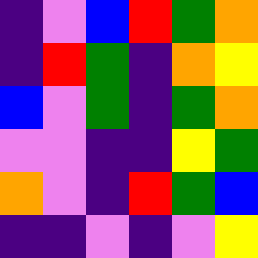[["indigo", "violet", "blue", "red", "green", "orange"], ["indigo", "red", "green", "indigo", "orange", "yellow"], ["blue", "violet", "green", "indigo", "green", "orange"], ["violet", "violet", "indigo", "indigo", "yellow", "green"], ["orange", "violet", "indigo", "red", "green", "blue"], ["indigo", "indigo", "violet", "indigo", "violet", "yellow"]]